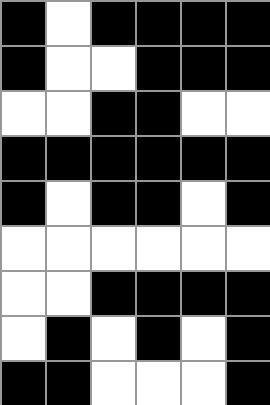[["black", "white", "black", "black", "black", "black"], ["black", "white", "white", "black", "black", "black"], ["white", "white", "black", "black", "white", "white"], ["black", "black", "black", "black", "black", "black"], ["black", "white", "black", "black", "white", "black"], ["white", "white", "white", "white", "white", "white"], ["white", "white", "black", "black", "black", "black"], ["white", "black", "white", "black", "white", "black"], ["black", "black", "white", "white", "white", "black"]]